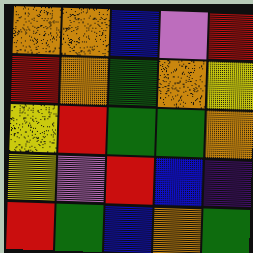[["orange", "orange", "blue", "violet", "red"], ["red", "orange", "green", "orange", "yellow"], ["yellow", "red", "green", "green", "orange"], ["yellow", "violet", "red", "blue", "indigo"], ["red", "green", "blue", "orange", "green"]]